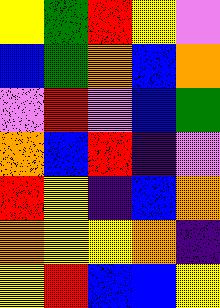[["yellow", "green", "red", "yellow", "violet"], ["blue", "green", "orange", "blue", "orange"], ["violet", "red", "violet", "blue", "green"], ["orange", "blue", "red", "indigo", "violet"], ["red", "yellow", "indigo", "blue", "orange"], ["orange", "yellow", "yellow", "orange", "indigo"], ["yellow", "red", "blue", "blue", "yellow"]]